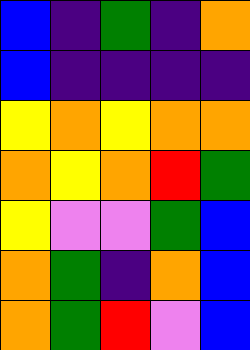[["blue", "indigo", "green", "indigo", "orange"], ["blue", "indigo", "indigo", "indigo", "indigo"], ["yellow", "orange", "yellow", "orange", "orange"], ["orange", "yellow", "orange", "red", "green"], ["yellow", "violet", "violet", "green", "blue"], ["orange", "green", "indigo", "orange", "blue"], ["orange", "green", "red", "violet", "blue"]]